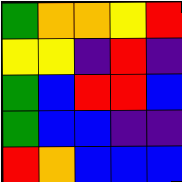[["green", "orange", "orange", "yellow", "red"], ["yellow", "yellow", "indigo", "red", "indigo"], ["green", "blue", "red", "red", "blue"], ["green", "blue", "blue", "indigo", "indigo"], ["red", "orange", "blue", "blue", "blue"]]